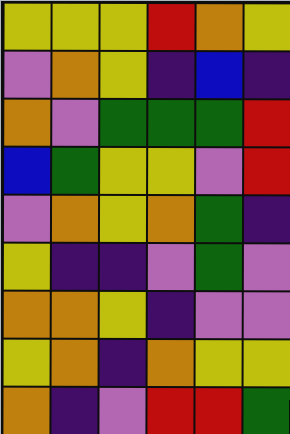[["yellow", "yellow", "yellow", "red", "orange", "yellow"], ["violet", "orange", "yellow", "indigo", "blue", "indigo"], ["orange", "violet", "green", "green", "green", "red"], ["blue", "green", "yellow", "yellow", "violet", "red"], ["violet", "orange", "yellow", "orange", "green", "indigo"], ["yellow", "indigo", "indigo", "violet", "green", "violet"], ["orange", "orange", "yellow", "indigo", "violet", "violet"], ["yellow", "orange", "indigo", "orange", "yellow", "yellow"], ["orange", "indigo", "violet", "red", "red", "green"]]